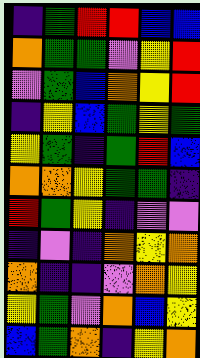[["indigo", "green", "red", "red", "blue", "blue"], ["orange", "green", "green", "violet", "yellow", "red"], ["violet", "green", "blue", "orange", "yellow", "red"], ["indigo", "yellow", "blue", "green", "yellow", "green"], ["yellow", "green", "indigo", "green", "red", "blue"], ["orange", "orange", "yellow", "green", "green", "indigo"], ["red", "green", "yellow", "indigo", "violet", "violet"], ["indigo", "violet", "indigo", "orange", "yellow", "orange"], ["orange", "indigo", "indigo", "violet", "orange", "yellow"], ["yellow", "green", "violet", "orange", "blue", "yellow"], ["blue", "green", "orange", "indigo", "yellow", "orange"]]